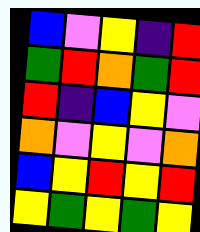[["blue", "violet", "yellow", "indigo", "red"], ["green", "red", "orange", "green", "red"], ["red", "indigo", "blue", "yellow", "violet"], ["orange", "violet", "yellow", "violet", "orange"], ["blue", "yellow", "red", "yellow", "red"], ["yellow", "green", "yellow", "green", "yellow"]]